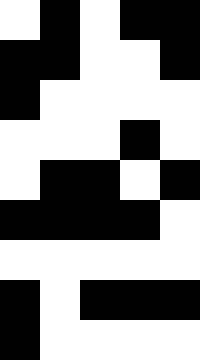[["white", "black", "white", "black", "black"], ["black", "black", "white", "white", "black"], ["black", "white", "white", "white", "white"], ["white", "white", "white", "black", "white"], ["white", "black", "black", "white", "black"], ["black", "black", "black", "black", "white"], ["white", "white", "white", "white", "white"], ["black", "white", "black", "black", "black"], ["black", "white", "white", "white", "white"]]